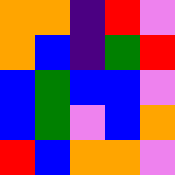[["orange", "orange", "indigo", "red", "violet"], ["orange", "blue", "indigo", "green", "red"], ["blue", "green", "blue", "blue", "violet"], ["blue", "green", "violet", "blue", "orange"], ["red", "blue", "orange", "orange", "violet"]]